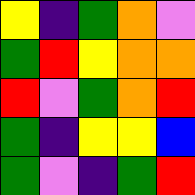[["yellow", "indigo", "green", "orange", "violet"], ["green", "red", "yellow", "orange", "orange"], ["red", "violet", "green", "orange", "red"], ["green", "indigo", "yellow", "yellow", "blue"], ["green", "violet", "indigo", "green", "red"]]